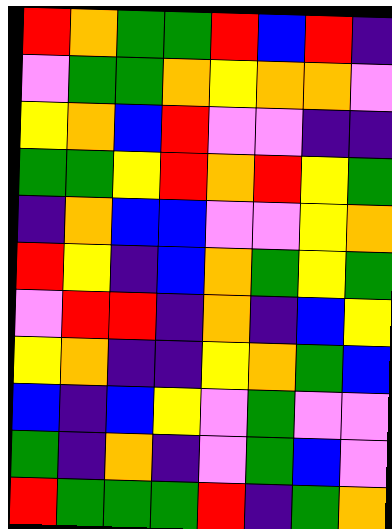[["red", "orange", "green", "green", "red", "blue", "red", "indigo"], ["violet", "green", "green", "orange", "yellow", "orange", "orange", "violet"], ["yellow", "orange", "blue", "red", "violet", "violet", "indigo", "indigo"], ["green", "green", "yellow", "red", "orange", "red", "yellow", "green"], ["indigo", "orange", "blue", "blue", "violet", "violet", "yellow", "orange"], ["red", "yellow", "indigo", "blue", "orange", "green", "yellow", "green"], ["violet", "red", "red", "indigo", "orange", "indigo", "blue", "yellow"], ["yellow", "orange", "indigo", "indigo", "yellow", "orange", "green", "blue"], ["blue", "indigo", "blue", "yellow", "violet", "green", "violet", "violet"], ["green", "indigo", "orange", "indigo", "violet", "green", "blue", "violet"], ["red", "green", "green", "green", "red", "indigo", "green", "orange"]]